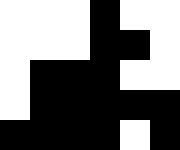[["white", "white", "white", "black", "white", "white"], ["white", "white", "white", "black", "black", "white"], ["white", "black", "black", "black", "white", "white"], ["white", "black", "black", "black", "black", "black"], ["black", "black", "black", "black", "white", "black"]]